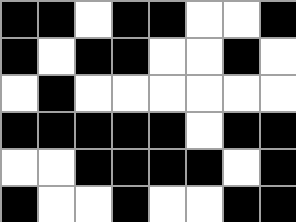[["black", "black", "white", "black", "black", "white", "white", "black"], ["black", "white", "black", "black", "white", "white", "black", "white"], ["white", "black", "white", "white", "white", "white", "white", "white"], ["black", "black", "black", "black", "black", "white", "black", "black"], ["white", "white", "black", "black", "black", "black", "white", "black"], ["black", "white", "white", "black", "white", "white", "black", "black"]]